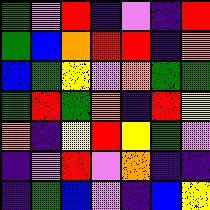[["green", "violet", "red", "indigo", "violet", "indigo", "red"], ["green", "blue", "orange", "red", "red", "indigo", "orange"], ["blue", "green", "yellow", "violet", "orange", "green", "green"], ["green", "red", "green", "orange", "indigo", "red", "yellow"], ["orange", "indigo", "yellow", "red", "yellow", "green", "violet"], ["indigo", "violet", "red", "violet", "orange", "indigo", "indigo"], ["indigo", "green", "blue", "violet", "indigo", "blue", "yellow"]]